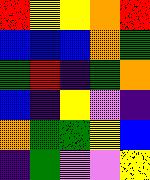[["red", "yellow", "yellow", "orange", "red"], ["blue", "blue", "blue", "orange", "green"], ["green", "red", "indigo", "green", "orange"], ["blue", "indigo", "yellow", "violet", "indigo"], ["orange", "green", "green", "yellow", "blue"], ["indigo", "green", "violet", "violet", "yellow"]]